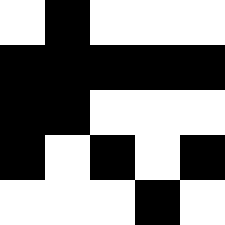[["white", "black", "white", "white", "white"], ["black", "black", "black", "black", "black"], ["black", "black", "white", "white", "white"], ["black", "white", "black", "white", "black"], ["white", "white", "white", "black", "white"]]